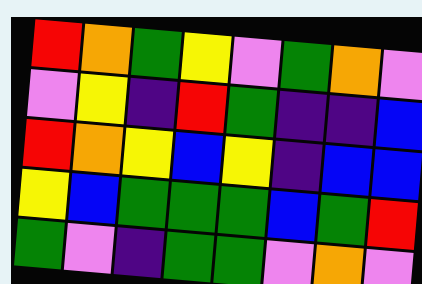[["red", "orange", "green", "yellow", "violet", "green", "orange", "violet"], ["violet", "yellow", "indigo", "red", "green", "indigo", "indigo", "blue"], ["red", "orange", "yellow", "blue", "yellow", "indigo", "blue", "blue"], ["yellow", "blue", "green", "green", "green", "blue", "green", "red"], ["green", "violet", "indigo", "green", "green", "violet", "orange", "violet"]]